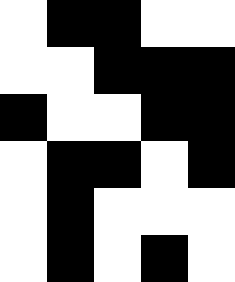[["white", "black", "black", "white", "white"], ["white", "white", "black", "black", "black"], ["black", "white", "white", "black", "black"], ["white", "black", "black", "white", "black"], ["white", "black", "white", "white", "white"], ["white", "black", "white", "black", "white"]]